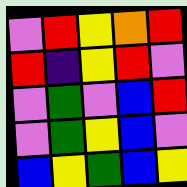[["violet", "red", "yellow", "orange", "red"], ["red", "indigo", "yellow", "red", "violet"], ["violet", "green", "violet", "blue", "red"], ["violet", "green", "yellow", "blue", "violet"], ["blue", "yellow", "green", "blue", "yellow"]]